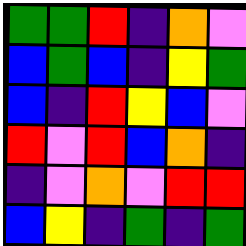[["green", "green", "red", "indigo", "orange", "violet"], ["blue", "green", "blue", "indigo", "yellow", "green"], ["blue", "indigo", "red", "yellow", "blue", "violet"], ["red", "violet", "red", "blue", "orange", "indigo"], ["indigo", "violet", "orange", "violet", "red", "red"], ["blue", "yellow", "indigo", "green", "indigo", "green"]]